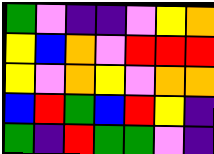[["green", "violet", "indigo", "indigo", "violet", "yellow", "orange"], ["yellow", "blue", "orange", "violet", "red", "red", "red"], ["yellow", "violet", "orange", "yellow", "violet", "orange", "orange"], ["blue", "red", "green", "blue", "red", "yellow", "indigo"], ["green", "indigo", "red", "green", "green", "violet", "indigo"]]